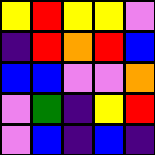[["yellow", "red", "yellow", "yellow", "violet"], ["indigo", "red", "orange", "red", "blue"], ["blue", "blue", "violet", "violet", "orange"], ["violet", "green", "indigo", "yellow", "red"], ["violet", "blue", "indigo", "blue", "indigo"]]